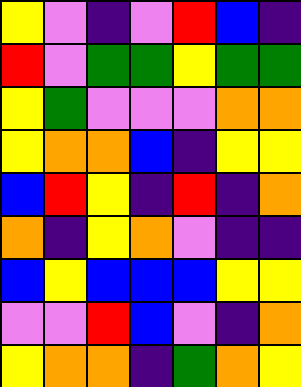[["yellow", "violet", "indigo", "violet", "red", "blue", "indigo"], ["red", "violet", "green", "green", "yellow", "green", "green"], ["yellow", "green", "violet", "violet", "violet", "orange", "orange"], ["yellow", "orange", "orange", "blue", "indigo", "yellow", "yellow"], ["blue", "red", "yellow", "indigo", "red", "indigo", "orange"], ["orange", "indigo", "yellow", "orange", "violet", "indigo", "indigo"], ["blue", "yellow", "blue", "blue", "blue", "yellow", "yellow"], ["violet", "violet", "red", "blue", "violet", "indigo", "orange"], ["yellow", "orange", "orange", "indigo", "green", "orange", "yellow"]]